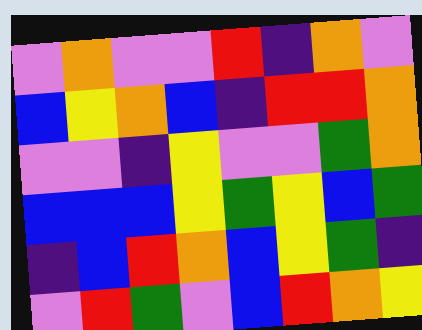[["violet", "orange", "violet", "violet", "red", "indigo", "orange", "violet"], ["blue", "yellow", "orange", "blue", "indigo", "red", "red", "orange"], ["violet", "violet", "indigo", "yellow", "violet", "violet", "green", "orange"], ["blue", "blue", "blue", "yellow", "green", "yellow", "blue", "green"], ["indigo", "blue", "red", "orange", "blue", "yellow", "green", "indigo"], ["violet", "red", "green", "violet", "blue", "red", "orange", "yellow"]]